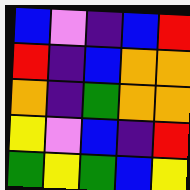[["blue", "violet", "indigo", "blue", "red"], ["red", "indigo", "blue", "orange", "orange"], ["orange", "indigo", "green", "orange", "orange"], ["yellow", "violet", "blue", "indigo", "red"], ["green", "yellow", "green", "blue", "yellow"]]